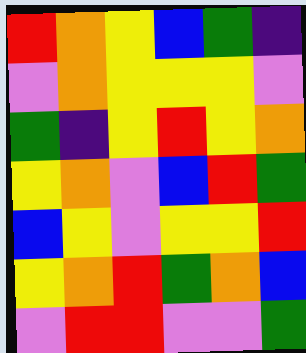[["red", "orange", "yellow", "blue", "green", "indigo"], ["violet", "orange", "yellow", "yellow", "yellow", "violet"], ["green", "indigo", "yellow", "red", "yellow", "orange"], ["yellow", "orange", "violet", "blue", "red", "green"], ["blue", "yellow", "violet", "yellow", "yellow", "red"], ["yellow", "orange", "red", "green", "orange", "blue"], ["violet", "red", "red", "violet", "violet", "green"]]